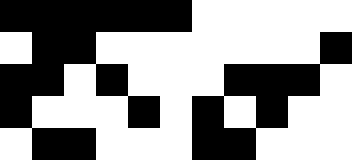[["black", "black", "black", "black", "black", "black", "white", "white", "white", "white", "white"], ["white", "black", "black", "white", "white", "white", "white", "white", "white", "white", "black"], ["black", "black", "white", "black", "white", "white", "white", "black", "black", "black", "white"], ["black", "white", "white", "white", "black", "white", "black", "white", "black", "white", "white"], ["white", "black", "black", "white", "white", "white", "black", "black", "white", "white", "white"]]